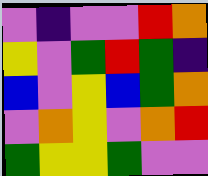[["violet", "indigo", "violet", "violet", "red", "orange"], ["yellow", "violet", "green", "red", "green", "indigo"], ["blue", "violet", "yellow", "blue", "green", "orange"], ["violet", "orange", "yellow", "violet", "orange", "red"], ["green", "yellow", "yellow", "green", "violet", "violet"]]